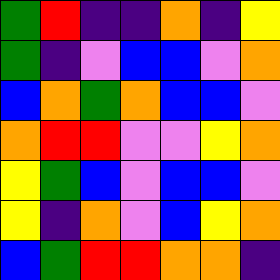[["green", "red", "indigo", "indigo", "orange", "indigo", "yellow"], ["green", "indigo", "violet", "blue", "blue", "violet", "orange"], ["blue", "orange", "green", "orange", "blue", "blue", "violet"], ["orange", "red", "red", "violet", "violet", "yellow", "orange"], ["yellow", "green", "blue", "violet", "blue", "blue", "violet"], ["yellow", "indigo", "orange", "violet", "blue", "yellow", "orange"], ["blue", "green", "red", "red", "orange", "orange", "indigo"]]